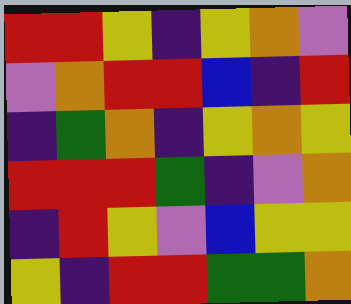[["red", "red", "yellow", "indigo", "yellow", "orange", "violet"], ["violet", "orange", "red", "red", "blue", "indigo", "red"], ["indigo", "green", "orange", "indigo", "yellow", "orange", "yellow"], ["red", "red", "red", "green", "indigo", "violet", "orange"], ["indigo", "red", "yellow", "violet", "blue", "yellow", "yellow"], ["yellow", "indigo", "red", "red", "green", "green", "orange"]]